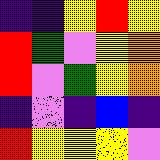[["indigo", "indigo", "yellow", "red", "yellow"], ["red", "green", "violet", "yellow", "orange"], ["red", "violet", "green", "yellow", "orange"], ["indigo", "violet", "indigo", "blue", "indigo"], ["red", "yellow", "yellow", "yellow", "violet"]]